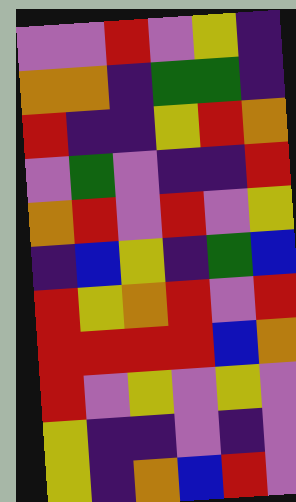[["violet", "violet", "red", "violet", "yellow", "indigo"], ["orange", "orange", "indigo", "green", "green", "indigo"], ["red", "indigo", "indigo", "yellow", "red", "orange"], ["violet", "green", "violet", "indigo", "indigo", "red"], ["orange", "red", "violet", "red", "violet", "yellow"], ["indigo", "blue", "yellow", "indigo", "green", "blue"], ["red", "yellow", "orange", "red", "violet", "red"], ["red", "red", "red", "red", "blue", "orange"], ["red", "violet", "yellow", "violet", "yellow", "violet"], ["yellow", "indigo", "indigo", "violet", "indigo", "violet"], ["yellow", "indigo", "orange", "blue", "red", "violet"]]